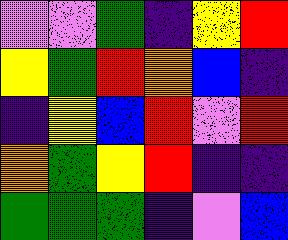[["violet", "violet", "green", "indigo", "yellow", "red"], ["yellow", "green", "red", "orange", "blue", "indigo"], ["indigo", "yellow", "blue", "red", "violet", "red"], ["orange", "green", "yellow", "red", "indigo", "indigo"], ["green", "green", "green", "indigo", "violet", "blue"]]